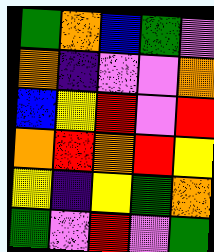[["green", "orange", "blue", "green", "violet"], ["orange", "indigo", "violet", "violet", "orange"], ["blue", "yellow", "red", "violet", "red"], ["orange", "red", "orange", "red", "yellow"], ["yellow", "indigo", "yellow", "green", "orange"], ["green", "violet", "red", "violet", "green"]]